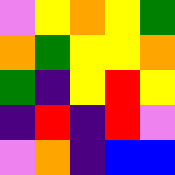[["violet", "yellow", "orange", "yellow", "green"], ["orange", "green", "yellow", "yellow", "orange"], ["green", "indigo", "yellow", "red", "yellow"], ["indigo", "red", "indigo", "red", "violet"], ["violet", "orange", "indigo", "blue", "blue"]]